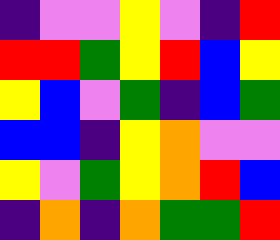[["indigo", "violet", "violet", "yellow", "violet", "indigo", "red"], ["red", "red", "green", "yellow", "red", "blue", "yellow"], ["yellow", "blue", "violet", "green", "indigo", "blue", "green"], ["blue", "blue", "indigo", "yellow", "orange", "violet", "violet"], ["yellow", "violet", "green", "yellow", "orange", "red", "blue"], ["indigo", "orange", "indigo", "orange", "green", "green", "red"]]